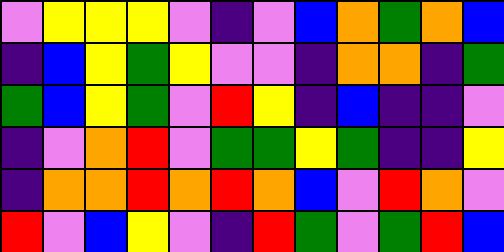[["violet", "yellow", "yellow", "yellow", "violet", "indigo", "violet", "blue", "orange", "green", "orange", "blue"], ["indigo", "blue", "yellow", "green", "yellow", "violet", "violet", "indigo", "orange", "orange", "indigo", "green"], ["green", "blue", "yellow", "green", "violet", "red", "yellow", "indigo", "blue", "indigo", "indigo", "violet"], ["indigo", "violet", "orange", "red", "violet", "green", "green", "yellow", "green", "indigo", "indigo", "yellow"], ["indigo", "orange", "orange", "red", "orange", "red", "orange", "blue", "violet", "red", "orange", "violet"], ["red", "violet", "blue", "yellow", "violet", "indigo", "red", "green", "violet", "green", "red", "blue"]]